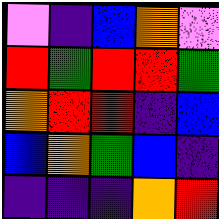[["violet", "indigo", "blue", "orange", "violet"], ["red", "green", "red", "red", "green"], ["orange", "red", "red", "indigo", "blue"], ["blue", "orange", "green", "blue", "indigo"], ["indigo", "indigo", "indigo", "orange", "red"]]